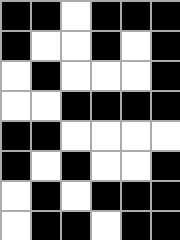[["black", "black", "white", "black", "black", "black"], ["black", "white", "white", "black", "white", "black"], ["white", "black", "white", "white", "white", "black"], ["white", "white", "black", "black", "black", "black"], ["black", "black", "white", "white", "white", "white"], ["black", "white", "black", "white", "white", "black"], ["white", "black", "white", "black", "black", "black"], ["white", "black", "black", "white", "black", "black"]]